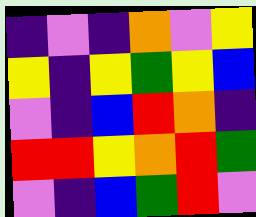[["indigo", "violet", "indigo", "orange", "violet", "yellow"], ["yellow", "indigo", "yellow", "green", "yellow", "blue"], ["violet", "indigo", "blue", "red", "orange", "indigo"], ["red", "red", "yellow", "orange", "red", "green"], ["violet", "indigo", "blue", "green", "red", "violet"]]